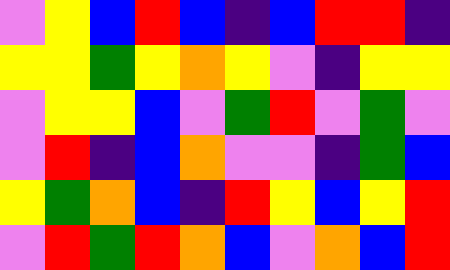[["violet", "yellow", "blue", "red", "blue", "indigo", "blue", "red", "red", "indigo"], ["yellow", "yellow", "green", "yellow", "orange", "yellow", "violet", "indigo", "yellow", "yellow"], ["violet", "yellow", "yellow", "blue", "violet", "green", "red", "violet", "green", "violet"], ["violet", "red", "indigo", "blue", "orange", "violet", "violet", "indigo", "green", "blue"], ["yellow", "green", "orange", "blue", "indigo", "red", "yellow", "blue", "yellow", "red"], ["violet", "red", "green", "red", "orange", "blue", "violet", "orange", "blue", "red"]]